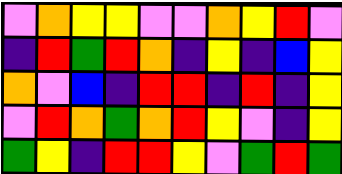[["violet", "orange", "yellow", "yellow", "violet", "violet", "orange", "yellow", "red", "violet"], ["indigo", "red", "green", "red", "orange", "indigo", "yellow", "indigo", "blue", "yellow"], ["orange", "violet", "blue", "indigo", "red", "red", "indigo", "red", "indigo", "yellow"], ["violet", "red", "orange", "green", "orange", "red", "yellow", "violet", "indigo", "yellow"], ["green", "yellow", "indigo", "red", "red", "yellow", "violet", "green", "red", "green"]]